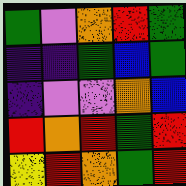[["green", "violet", "orange", "red", "green"], ["indigo", "indigo", "green", "blue", "green"], ["indigo", "violet", "violet", "orange", "blue"], ["red", "orange", "red", "green", "red"], ["yellow", "red", "orange", "green", "red"]]